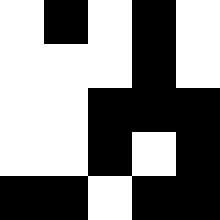[["white", "black", "white", "black", "white"], ["white", "white", "white", "black", "white"], ["white", "white", "black", "black", "black"], ["white", "white", "black", "white", "black"], ["black", "black", "white", "black", "black"]]